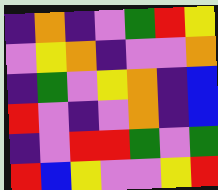[["indigo", "orange", "indigo", "violet", "green", "red", "yellow"], ["violet", "yellow", "orange", "indigo", "violet", "violet", "orange"], ["indigo", "green", "violet", "yellow", "orange", "indigo", "blue"], ["red", "violet", "indigo", "violet", "orange", "indigo", "blue"], ["indigo", "violet", "red", "red", "green", "violet", "green"], ["red", "blue", "yellow", "violet", "violet", "yellow", "red"]]